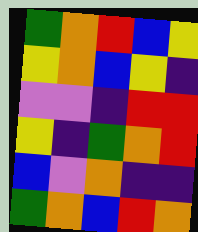[["green", "orange", "red", "blue", "yellow"], ["yellow", "orange", "blue", "yellow", "indigo"], ["violet", "violet", "indigo", "red", "red"], ["yellow", "indigo", "green", "orange", "red"], ["blue", "violet", "orange", "indigo", "indigo"], ["green", "orange", "blue", "red", "orange"]]